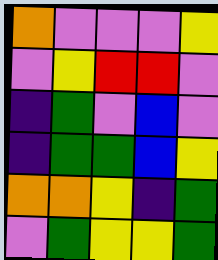[["orange", "violet", "violet", "violet", "yellow"], ["violet", "yellow", "red", "red", "violet"], ["indigo", "green", "violet", "blue", "violet"], ["indigo", "green", "green", "blue", "yellow"], ["orange", "orange", "yellow", "indigo", "green"], ["violet", "green", "yellow", "yellow", "green"]]